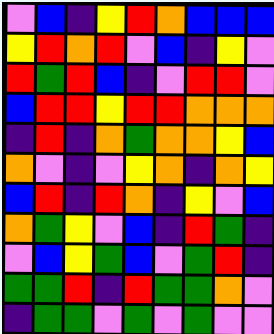[["violet", "blue", "indigo", "yellow", "red", "orange", "blue", "blue", "blue"], ["yellow", "red", "orange", "red", "violet", "blue", "indigo", "yellow", "violet"], ["red", "green", "red", "blue", "indigo", "violet", "red", "red", "violet"], ["blue", "red", "red", "yellow", "red", "red", "orange", "orange", "orange"], ["indigo", "red", "indigo", "orange", "green", "orange", "orange", "yellow", "blue"], ["orange", "violet", "indigo", "violet", "yellow", "orange", "indigo", "orange", "yellow"], ["blue", "red", "indigo", "red", "orange", "indigo", "yellow", "violet", "blue"], ["orange", "green", "yellow", "violet", "blue", "indigo", "red", "green", "indigo"], ["violet", "blue", "yellow", "green", "blue", "violet", "green", "red", "indigo"], ["green", "green", "red", "indigo", "red", "green", "green", "orange", "violet"], ["indigo", "green", "green", "violet", "green", "violet", "green", "violet", "violet"]]